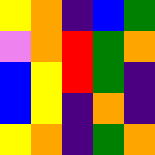[["yellow", "orange", "indigo", "blue", "green"], ["violet", "orange", "red", "green", "orange"], ["blue", "yellow", "red", "green", "indigo"], ["blue", "yellow", "indigo", "orange", "indigo"], ["yellow", "orange", "indigo", "green", "orange"]]